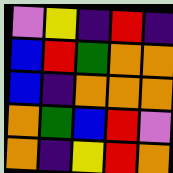[["violet", "yellow", "indigo", "red", "indigo"], ["blue", "red", "green", "orange", "orange"], ["blue", "indigo", "orange", "orange", "orange"], ["orange", "green", "blue", "red", "violet"], ["orange", "indigo", "yellow", "red", "orange"]]